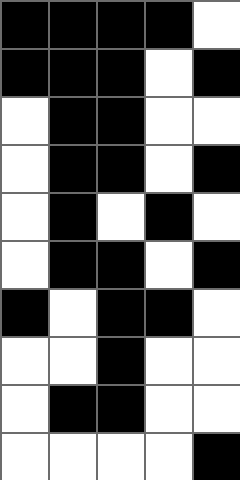[["black", "black", "black", "black", "white"], ["black", "black", "black", "white", "black"], ["white", "black", "black", "white", "white"], ["white", "black", "black", "white", "black"], ["white", "black", "white", "black", "white"], ["white", "black", "black", "white", "black"], ["black", "white", "black", "black", "white"], ["white", "white", "black", "white", "white"], ["white", "black", "black", "white", "white"], ["white", "white", "white", "white", "black"]]